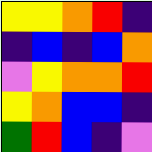[["yellow", "yellow", "orange", "red", "indigo"], ["indigo", "blue", "indigo", "blue", "orange"], ["violet", "yellow", "orange", "orange", "red"], ["yellow", "orange", "blue", "blue", "indigo"], ["green", "red", "blue", "indigo", "violet"]]